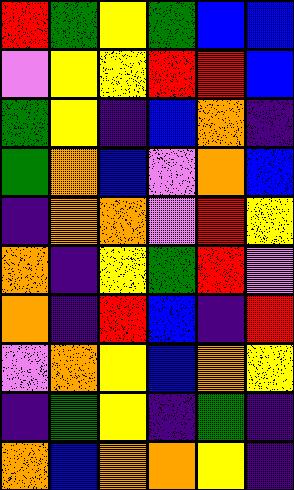[["red", "green", "yellow", "green", "blue", "blue"], ["violet", "yellow", "yellow", "red", "red", "blue"], ["green", "yellow", "indigo", "blue", "orange", "indigo"], ["green", "orange", "blue", "violet", "orange", "blue"], ["indigo", "orange", "orange", "violet", "red", "yellow"], ["orange", "indigo", "yellow", "green", "red", "violet"], ["orange", "indigo", "red", "blue", "indigo", "red"], ["violet", "orange", "yellow", "blue", "orange", "yellow"], ["indigo", "green", "yellow", "indigo", "green", "indigo"], ["orange", "blue", "orange", "orange", "yellow", "indigo"]]